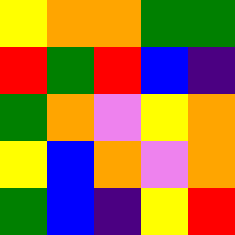[["yellow", "orange", "orange", "green", "green"], ["red", "green", "red", "blue", "indigo"], ["green", "orange", "violet", "yellow", "orange"], ["yellow", "blue", "orange", "violet", "orange"], ["green", "blue", "indigo", "yellow", "red"]]